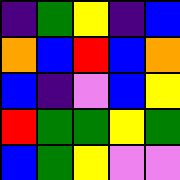[["indigo", "green", "yellow", "indigo", "blue"], ["orange", "blue", "red", "blue", "orange"], ["blue", "indigo", "violet", "blue", "yellow"], ["red", "green", "green", "yellow", "green"], ["blue", "green", "yellow", "violet", "violet"]]